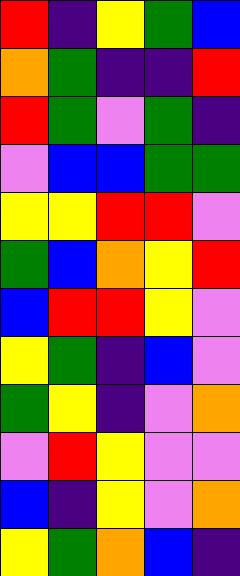[["red", "indigo", "yellow", "green", "blue"], ["orange", "green", "indigo", "indigo", "red"], ["red", "green", "violet", "green", "indigo"], ["violet", "blue", "blue", "green", "green"], ["yellow", "yellow", "red", "red", "violet"], ["green", "blue", "orange", "yellow", "red"], ["blue", "red", "red", "yellow", "violet"], ["yellow", "green", "indigo", "blue", "violet"], ["green", "yellow", "indigo", "violet", "orange"], ["violet", "red", "yellow", "violet", "violet"], ["blue", "indigo", "yellow", "violet", "orange"], ["yellow", "green", "orange", "blue", "indigo"]]